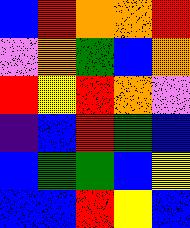[["blue", "red", "orange", "orange", "red"], ["violet", "orange", "green", "blue", "orange"], ["red", "yellow", "red", "orange", "violet"], ["indigo", "blue", "red", "green", "blue"], ["blue", "green", "green", "blue", "yellow"], ["blue", "blue", "red", "yellow", "blue"]]